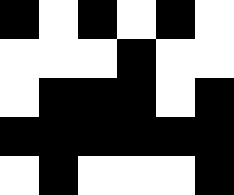[["black", "white", "black", "white", "black", "white"], ["white", "white", "white", "black", "white", "white"], ["white", "black", "black", "black", "white", "black"], ["black", "black", "black", "black", "black", "black"], ["white", "black", "white", "white", "white", "black"]]